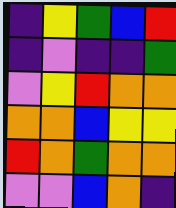[["indigo", "yellow", "green", "blue", "red"], ["indigo", "violet", "indigo", "indigo", "green"], ["violet", "yellow", "red", "orange", "orange"], ["orange", "orange", "blue", "yellow", "yellow"], ["red", "orange", "green", "orange", "orange"], ["violet", "violet", "blue", "orange", "indigo"]]